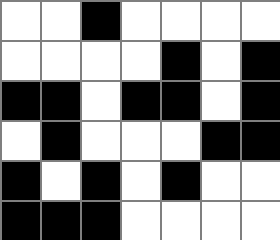[["white", "white", "black", "white", "white", "white", "white"], ["white", "white", "white", "white", "black", "white", "black"], ["black", "black", "white", "black", "black", "white", "black"], ["white", "black", "white", "white", "white", "black", "black"], ["black", "white", "black", "white", "black", "white", "white"], ["black", "black", "black", "white", "white", "white", "white"]]